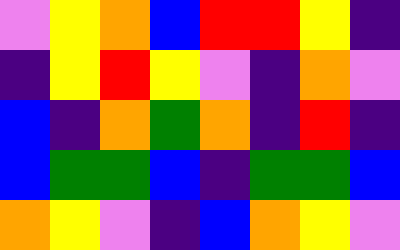[["violet", "yellow", "orange", "blue", "red", "red", "yellow", "indigo"], ["indigo", "yellow", "red", "yellow", "violet", "indigo", "orange", "violet"], ["blue", "indigo", "orange", "green", "orange", "indigo", "red", "indigo"], ["blue", "green", "green", "blue", "indigo", "green", "green", "blue"], ["orange", "yellow", "violet", "indigo", "blue", "orange", "yellow", "violet"]]